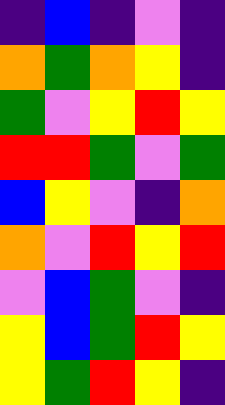[["indigo", "blue", "indigo", "violet", "indigo"], ["orange", "green", "orange", "yellow", "indigo"], ["green", "violet", "yellow", "red", "yellow"], ["red", "red", "green", "violet", "green"], ["blue", "yellow", "violet", "indigo", "orange"], ["orange", "violet", "red", "yellow", "red"], ["violet", "blue", "green", "violet", "indigo"], ["yellow", "blue", "green", "red", "yellow"], ["yellow", "green", "red", "yellow", "indigo"]]